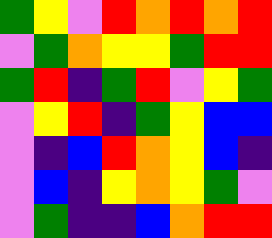[["green", "yellow", "violet", "red", "orange", "red", "orange", "red"], ["violet", "green", "orange", "yellow", "yellow", "green", "red", "red"], ["green", "red", "indigo", "green", "red", "violet", "yellow", "green"], ["violet", "yellow", "red", "indigo", "green", "yellow", "blue", "blue"], ["violet", "indigo", "blue", "red", "orange", "yellow", "blue", "indigo"], ["violet", "blue", "indigo", "yellow", "orange", "yellow", "green", "violet"], ["violet", "green", "indigo", "indigo", "blue", "orange", "red", "red"]]